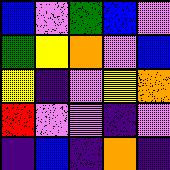[["blue", "violet", "green", "blue", "violet"], ["green", "yellow", "orange", "violet", "blue"], ["yellow", "indigo", "violet", "yellow", "orange"], ["red", "violet", "violet", "indigo", "violet"], ["indigo", "blue", "indigo", "orange", "indigo"]]